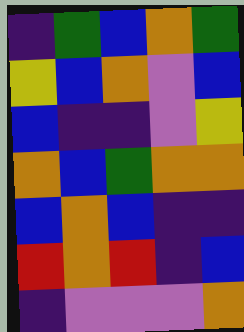[["indigo", "green", "blue", "orange", "green"], ["yellow", "blue", "orange", "violet", "blue"], ["blue", "indigo", "indigo", "violet", "yellow"], ["orange", "blue", "green", "orange", "orange"], ["blue", "orange", "blue", "indigo", "indigo"], ["red", "orange", "red", "indigo", "blue"], ["indigo", "violet", "violet", "violet", "orange"]]